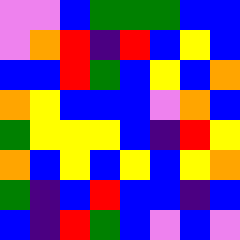[["violet", "violet", "blue", "green", "green", "green", "blue", "blue"], ["violet", "orange", "red", "indigo", "red", "blue", "yellow", "blue"], ["blue", "blue", "red", "green", "blue", "yellow", "blue", "orange"], ["orange", "yellow", "blue", "blue", "blue", "violet", "orange", "blue"], ["green", "yellow", "yellow", "yellow", "blue", "indigo", "red", "yellow"], ["orange", "blue", "yellow", "blue", "yellow", "blue", "yellow", "orange"], ["green", "indigo", "blue", "red", "blue", "blue", "indigo", "blue"], ["blue", "indigo", "red", "green", "blue", "violet", "blue", "violet"]]